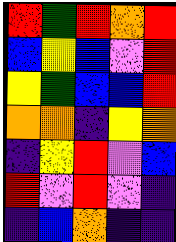[["red", "green", "red", "orange", "red"], ["blue", "yellow", "blue", "violet", "red"], ["yellow", "green", "blue", "blue", "red"], ["orange", "orange", "indigo", "yellow", "orange"], ["indigo", "yellow", "red", "violet", "blue"], ["red", "violet", "red", "violet", "indigo"], ["indigo", "blue", "orange", "indigo", "indigo"]]